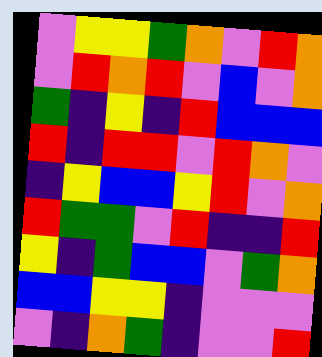[["violet", "yellow", "yellow", "green", "orange", "violet", "red", "orange"], ["violet", "red", "orange", "red", "violet", "blue", "violet", "orange"], ["green", "indigo", "yellow", "indigo", "red", "blue", "blue", "blue"], ["red", "indigo", "red", "red", "violet", "red", "orange", "violet"], ["indigo", "yellow", "blue", "blue", "yellow", "red", "violet", "orange"], ["red", "green", "green", "violet", "red", "indigo", "indigo", "red"], ["yellow", "indigo", "green", "blue", "blue", "violet", "green", "orange"], ["blue", "blue", "yellow", "yellow", "indigo", "violet", "violet", "violet"], ["violet", "indigo", "orange", "green", "indigo", "violet", "violet", "red"]]